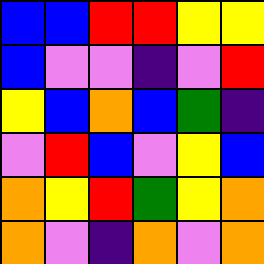[["blue", "blue", "red", "red", "yellow", "yellow"], ["blue", "violet", "violet", "indigo", "violet", "red"], ["yellow", "blue", "orange", "blue", "green", "indigo"], ["violet", "red", "blue", "violet", "yellow", "blue"], ["orange", "yellow", "red", "green", "yellow", "orange"], ["orange", "violet", "indigo", "orange", "violet", "orange"]]